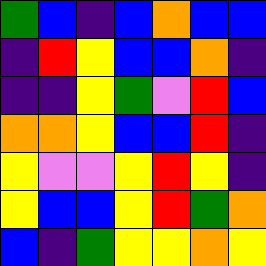[["green", "blue", "indigo", "blue", "orange", "blue", "blue"], ["indigo", "red", "yellow", "blue", "blue", "orange", "indigo"], ["indigo", "indigo", "yellow", "green", "violet", "red", "blue"], ["orange", "orange", "yellow", "blue", "blue", "red", "indigo"], ["yellow", "violet", "violet", "yellow", "red", "yellow", "indigo"], ["yellow", "blue", "blue", "yellow", "red", "green", "orange"], ["blue", "indigo", "green", "yellow", "yellow", "orange", "yellow"]]